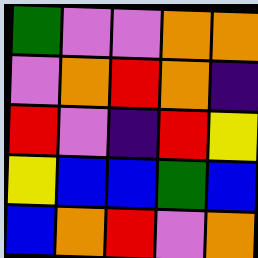[["green", "violet", "violet", "orange", "orange"], ["violet", "orange", "red", "orange", "indigo"], ["red", "violet", "indigo", "red", "yellow"], ["yellow", "blue", "blue", "green", "blue"], ["blue", "orange", "red", "violet", "orange"]]